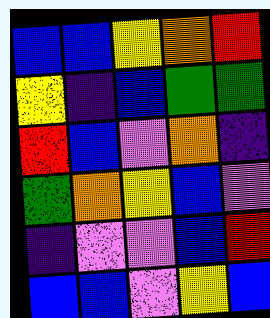[["blue", "blue", "yellow", "orange", "red"], ["yellow", "indigo", "blue", "green", "green"], ["red", "blue", "violet", "orange", "indigo"], ["green", "orange", "yellow", "blue", "violet"], ["indigo", "violet", "violet", "blue", "red"], ["blue", "blue", "violet", "yellow", "blue"]]